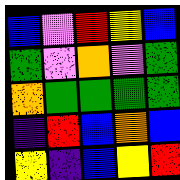[["blue", "violet", "red", "yellow", "blue"], ["green", "violet", "orange", "violet", "green"], ["orange", "green", "green", "green", "green"], ["indigo", "red", "blue", "orange", "blue"], ["yellow", "indigo", "blue", "yellow", "red"]]